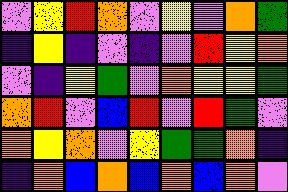[["violet", "yellow", "red", "orange", "violet", "yellow", "violet", "orange", "green"], ["indigo", "yellow", "indigo", "violet", "indigo", "violet", "red", "yellow", "orange"], ["violet", "indigo", "yellow", "green", "violet", "orange", "yellow", "yellow", "green"], ["orange", "red", "violet", "blue", "red", "violet", "red", "green", "violet"], ["orange", "yellow", "orange", "violet", "yellow", "green", "green", "orange", "indigo"], ["indigo", "orange", "blue", "orange", "blue", "orange", "blue", "orange", "violet"]]